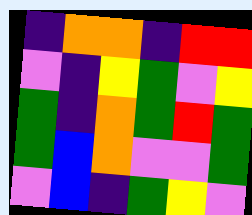[["indigo", "orange", "orange", "indigo", "red", "red"], ["violet", "indigo", "yellow", "green", "violet", "yellow"], ["green", "indigo", "orange", "green", "red", "green"], ["green", "blue", "orange", "violet", "violet", "green"], ["violet", "blue", "indigo", "green", "yellow", "violet"]]